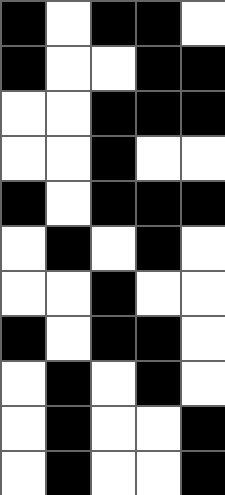[["black", "white", "black", "black", "white"], ["black", "white", "white", "black", "black"], ["white", "white", "black", "black", "black"], ["white", "white", "black", "white", "white"], ["black", "white", "black", "black", "black"], ["white", "black", "white", "black", "white"], ["white", "white", "black", "white", "white"], ["black", "white", "black", "black", "white"], ["white", "black", "white", "black", "white"], ["white", "black", "white", "white", "black"], ["white", "black", "white", "white", "black"]]